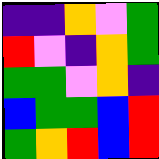[["indigo", "indigo", "orange", "violet", "green"], ["red", "violet", "indigo", "orange", "green"], ["green", "green", "violet", "orange", "indigo"], ["blue", "green", "green", "blue", "red"], ["green", "orange", "red", "blue", "red"]]